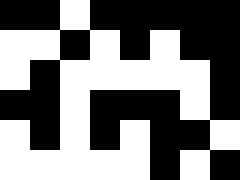[["black", "black", "white", "black", "black", "black", "black", "black"], ["white", "white", "black", "white", "black", "white", "black", "black"], ["white", "black", "white", "white", "white", "white", "white", "black"], ["black", "black", "white", "black", "black", "black", "white", "black"], ["white", "black", "white", "black", "white", "black", "black", "white"], ["white", "white", "white", "white", "white", "black", "white", "black"]]